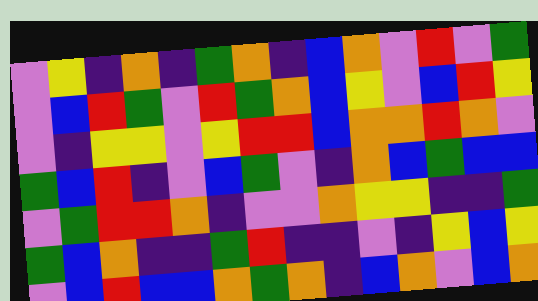[["violet", "yellow", "indigo", "orange", "indigo", "green", "orange", "indigo", "blue", "orange", "violet", "red", "violet", "green"], ["violet", "blue", "red", "green", "violet", "red", "green", "orange", "blue", "yellow", "violet", "blue", "red", "yellow"], ["violet", "indigo", "yellow", "yellow", "violet", "yellow", "red", "red", "blue", "orange", "orange", "red", "orange", "violet"], ["green", "blue", "red", "indigo", "violet", "blue", "green", "violet", "indigo", "orange", "blue", "green", "blue", "blue"], ["violet", "green", "red", "red", "orange", "indigo", "violet", "violet", "orange", "yellow", "yellow", "indigo", "indigo", "green"], ["green", "blue", "orange", "indigo", "indigo", "green", "red", "indigo", "indigo", "violet", "indigo", "yellow", "blue", "yellow"], ["violet", "blue", "red", "blue", "blue", "orange", "green", "orange", "indigo", "blue", "orange", "violet", "blue", "orange"]]